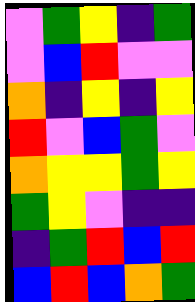[["violet", "green", "yellow", "indigo", "green"], ["violet", "blue", "red", "violet", "violet"], ["orange", "indigo", "yellow", "indigo", "yellow"], ["red", "violet", "blue", "green", "violet"], ["orange", "yellow", "yellow", "green", "yellow"], ["green", "yellow", "violet", "indigo", "indigo"], ["indigo", "green", "red", "blue", "red"], ["blue", "red", "blue", "orange", "green"]]